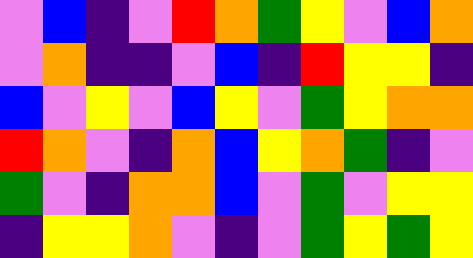[["violet", "blue", "indigo", "violet", "red", "orange", "green", "yellow", "violet", "blue", "orange"], ["violet", "orange", "indigo", "indigo", "violet", "blue", "indigo", "red", "yellow", "yellow", "indigo"], ["blue", "violet", "yellow", "violet", "blue", "yellow", "violet", "green", "yellow", "orange", "orange"], ["red", "orange", "violet", "indigo", "orange", "blue", "yellow", "orange", "green", "indigo", "violet"], ["green", "violet", "indigo", "orange", "orange", "blue", "violet", "green", "violet", "yellow", "yellow"], ["indigo", "yellow", "yellow", "orange", "violet", "indigo", "violet", "green", "yellow", "green", "yellow"]]